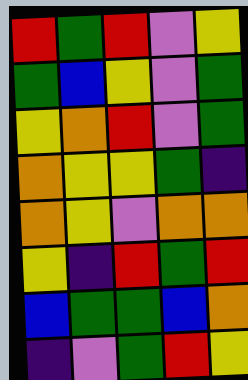[["red", "green", "red", "violet", "yellow"], ["green", "blue", "yellow", "violet", "green"], ["yellow", "orange", "red", "violet", "green"], ["orange", "yellow", "yellow", "green", "indigo"], ["orange", "yellow", "violet", "orange", "orange"], ["yellow", "indigo", "red", "green", "red"], ["blue", "green", "green", "blue", "orange"], ["indigo", "violet", "green", "red", "yellow"]]